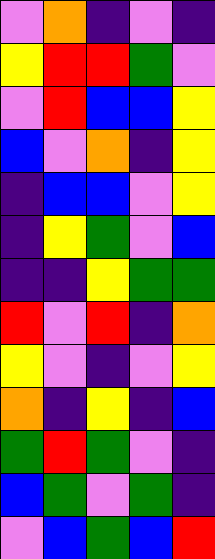[["violet", "orange", "indigo", "violet", "indigo"], ["yellow", "red", "red", "green", "violet"], ["violet", "red", "blue", "blue", "yellow"], ["blue", "violet", "orange", "indigo", "yellow"], ["indigo", "blue", "blue", "violet", "yellow"], ["indigo", "yellow", "green", "violet", "blue"], ["indigo", "indigo", "yellow", "green", "green"], ["red", "violet", "red", "indigo", "orange"], ["yellow", "violet", "indigo", "violet", "yellow"], ["orange", "indigo", "yellow", "indigo", "blue"], ["green", "red", "green", "violet", "indigo"], ["blue", "green", "violet", "green", "indigo"], ["violet", "blue", "green", "blue", "red"]]